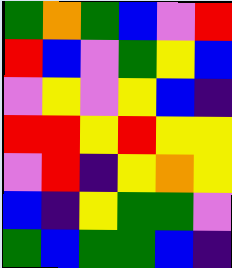[["green", "orange", "green", "blue", "violet", "red"], ["red", "blue", "violet", "green", "yellow", "blue"], ["violet", "yellow", "violet", "yellow", "blue", "indigo"], ["red", "red", "yellow", "red", "yellow", "yellow"], ["violet", "red", "indigo", "yellow", "orange", "yellow"], ["blue", "indigo", "yellow", "green", "green", "violet"], ["green", "blue", "green", "green", "blue", "indigo"]]